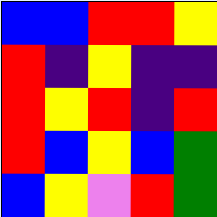[["blue", "blue", "red", "red", "yellow"], ["red", "indigo", "yellow", "indigo", "indigo"], ["red", "yellow", "red", "indigo", "red"], ["red", "blue", "yellow", "blue", "green"], ["blue", "yellow", "violet", "red", "green"]]